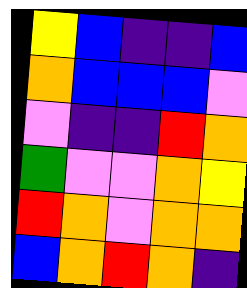[["yellow", "blue", "indigo", "indigo", "blue"], ["orange", "blue", "blue", "blue", "violet"], ["violet", "indigo", "indigo", "red", "orange"], ["green", "violet", "violet", "orange", "yellow"], ["red", "orange", "violet", "orange", "orange"], ["blue", "orange", "red", "orange", "indigo"]]